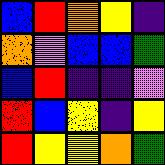[["blue", "red", "orange", "yellow", "indigo"], ["orange", "violet", "blue", "blue", "green"], ["blue", "red", "indigo", "indigo", "violet"], ["red", "blue", "yellow", "indigo", "yellow"], ["red", "yellow", "yellow", "orange", "green"]]